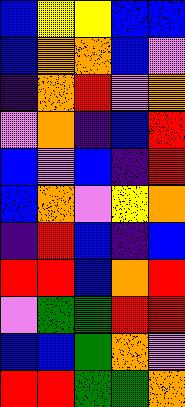[["blue", "yellow", "yellow", "blue", "blue"], ["blue", "orange", "orange", "blue", "violet"], ["indigo", "orange", "red", "violet", "orange"], ["violet", "orange", "indigo", "blue", "red"], ["blue", "violet", "blue", "indigo", "red"], ["blue", "orange", "violet", "yellow", "orange"], ["indigo", "red", "blue", "indigo", "blue"], ["red", "red", "blue", "orange", "red"], ["violet", "green", "green", "red", "red"], ["blue", "blue", "green", "orange", "violet"], ["red", "red", "green", "green", "orange"]]